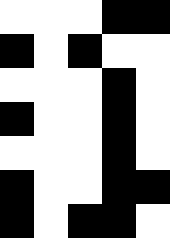[["white", "white", "white", "black", "black"], ["black", "white", "black", "white", "white"], ["white", "white", "white", "black", "white"], ["black", "white", "white", "black", "white"], ["white", "white", "white", "black", "white"], ["black", "white", "white", "black", "black"], ["black", "white", "black", "black", "white"]]